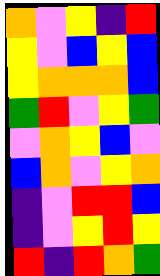[["orange", "violet", "yellow", "indigo", "red"], ["yellow", "violet", "blue", "yellow", "blue"], ["yellow", "orange", "orange", "orange", "blue"], ["green", "red", "violet", "yellow", "green"], ["violet", "orange", "yellow", "blue", "violet"], ["blue", "orange", "violet", "yellow", "orange"], ["indigo", "violet", "red", "red", "blue"], ["indigo", "violet", "yellow", "red", "yellow"], ["red", "indigo", "red", "orange", "green"]]